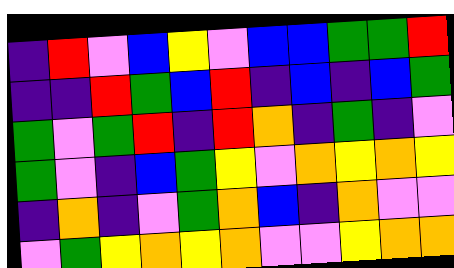[["indigo", "red", "violet", "blue", "yellow", "violet", "blue", "blue", "green", "green", "red"], ["indigo", "indigo", "red", "green", "blue", "red", "indigo", "blue", "indigo", "blue", "green"], ["green", "violet", "green", "red", "indigo", "red", "orange", "indigo", "green", "indigo", "violet"], ["green", "violet", "indigo", "blue", "green", "yellow", "violet", "orange", "yellow", "orange", "yellow"], ["indigo", "orange", "indigo", "violet", "green", "orange", "blue", "indigo", "orange", "violet", "violet"], ["violet", "green", "yellow", "orange", "yellow", "orange", "violet", "violet", "yellow", "orange", "orange"]]